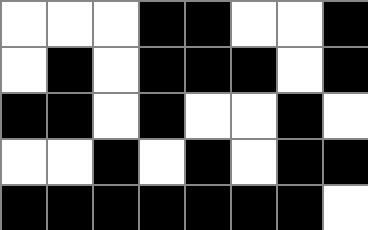[["white", "white", "white", "black", "black", "white", "white", "black"], ["white", "black", "white", "black", "black", "black", "white", "black"], ["black", "black", "white", "black", "white", "white", "black", "white"], ["white", "white", "black", "white", "black", "white", "black", "black"], ["black", "black", "black", "black", "black", "black", "black", "white"]]